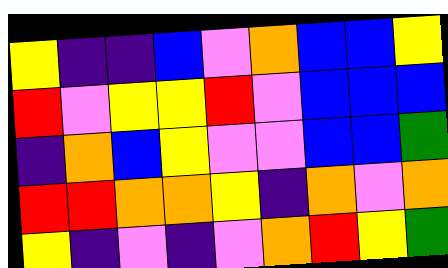[["yellow", "indigo", "indigo", "blue", "violet", "orange", "blue", "blue", "yellow"], ["red", "violet", "yellow", "yellow", "red", "violet", "blue", "blue", "blue"], ["indigo", "orange", "blue", "yellow", "violet", "violet", "blue", "blue", "green"], ["red", "red", "orange", "orange", "yellow", "indigo", "orange", "violet", "orange"], ["yellow", "indigo", "violet", "indigo", "violet", "orange", "red", "yellow", "green"]]